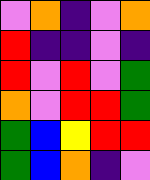[["violet", "orange", "indigo", "violet", "orange"], ["red", "indigo", "indigo", "violet", "indigo"], ["red", "violet", "red", "violet", "green"], ["orange", "violet", "red", "red", "green"], ["green", "blue", "yellow", "red", "red"], ["green", "blue", "orange", "indigo", "violet"]]